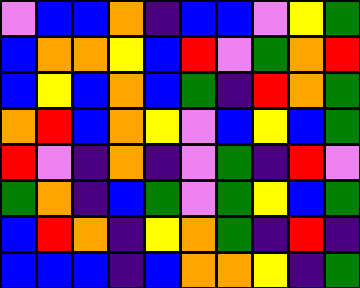[["violet", "blue", "blue", "orange", "indigo", "blue", "blue", "violet", "yellow", "green"], ["blue", "orange", "orange", "yellow", "blue", "red", "violet", "green", "orange", "red"], ["blue", "yellow", "blue", "orange", "blue", "green", "indigo", "red", "orange", "green"], ["orange", "red", "blue", "orange", "yellow", "violet", "blue", "yellow", "blue", "green"], ["red", "violet", "indigo", "orange", "indigo", "violet", "green", "indigo", "red", "violet"], ["green", "orange", "indigo", "blue", "green", "violet", "green", "yellow", "blue", "green"], ["blue", "red", "orange", "indigo", "yellow", "orange", "green", "indigo", "red", "indigo"], ["blue", "blue", "blue", "indigo", "blue", "orange", "orange", "yellow", "indigo", "green"]]